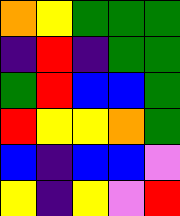[["orange", "yellow", "green", "green", "green"], ["indigo", "red", "indigo", "green", "green"], ["green", "red", "blue", "blue", "green"], ["red", "yellow", "yellow", "orange", "green"], ["blue", "indigo", "blue", "blue", "violet"], ["yellow", "indigo", "yellow", "violet", "red"]]